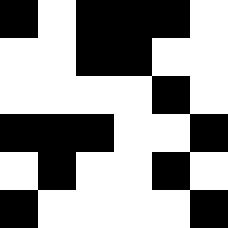[["black", "white", "black", "black", "black", "white"], ["white", "white", "black", "black", "white", "white"], ["white", "white", "white", "white", "black", "white"], ["black", "black", "black", "white", "white", "black"], ["white", "black", "white", "white", "black", "white"], ["black", "white", "white", "white", "white", "black"]]